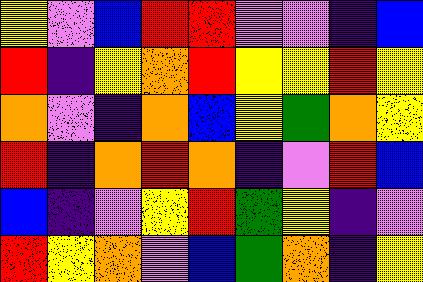[["yellow", "violet", "blue", "red", "red", "violet", "violet", "indigo", "blue"], ["red", "indigo", "yellow", "orange", "red", "yellow", "yellow", "red", "yellow"], ["orange", "violet", "indigo", "orange", "blue", "yellow", "green", "orange", "yellow"], ["red", "indigo", "orange", "red", "orange", "indigo", "violet", "red", "blue"], ["blue", "indigo", "violet", "yellow", "red", "green", "yellow", "indigo", "violet"], ["red", "yellow", "orange", "violet", "blue", "green", "orange", "indigo", "yellow"]]